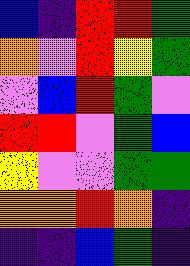[["blue", "indigo", "red", "red", "green"], ["orange", "violet", "red", "yellow", "green"], ["violet", "blue", "red", "green", "violet"], ["red", "red", "violet", "green", "blue"], ["yellow", "violet", "violet", "green", "green"], ["orange", "orange", "red", "orange", "indigo"], ["indigo", "indigo", "blue", "green", "indigo"]]